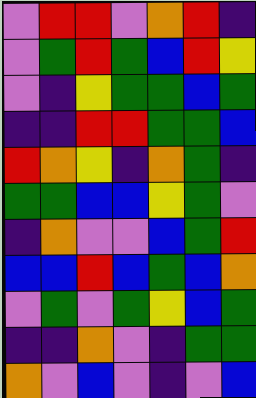[["violet", "red", "red", "violet", "orange", "red", "indigo"], ["violet", "green", "red", "green", "blue", "red", "yellow"], ["violet", "indigo", "yellow", "green", "green", "blue", "green"], ["indigo", "indigo", "red", "red", "green", "green", "blue"], ["red", "orange", "yellow", "indigo", "orange", "green", "indigo"], ["green", "green", "blue", "blue", "yellow", "green", "violet"], ["indigo", "orange", "violet", "violet", "blue", "green", "red"], ["blue", "blue", "red", "blue", "green", "blue", "orange"], ["violet", "green", "violet", "green", "yellow", "blue", "green"], ["indigo", "indigo", "orange", "violet", "indigo", "green", "green"], ["orange", "violet", "blue", "violet", "indigo", "violet", "blue"]]